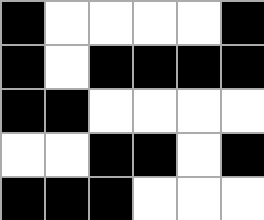[["black", "white", "white", "white", "white", "black"], ["black", "white", "black", "black", "black", "black"], ["black", "black", "white", "white", "white", "white"], ["white", "white", "black", "black", "white", "black"], ["black", "black", "black", "white", "white", "white"]]